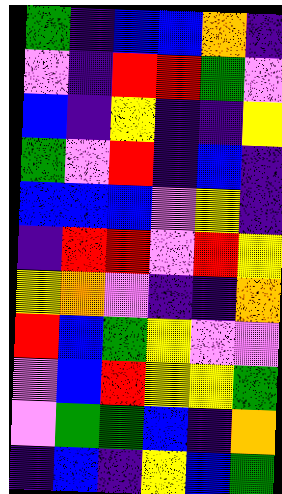[["green", "indigo", "blue", "blue", "orange", "indigo"], ["violet", "indigo", "red", "red", "green", "violet"], ["blue", "indigo", "yellow", "indigo", "indigo", "yellow"], ["green", "violet", "red", "indigo", "blue", "indigo"], ["blue", "blue", "blue", "violet", "yellow", "indigo"], ["indigo", "red", "red", "violet", "red", "yellow"], ["yellow", "orange", "violet", "indigo", "indigo", "orange"], ["red", "blue", "green", "yellow", "violet", "violet"], ["violet", "blue", "red", "yellow", "yellow", "green"], ["violet", "green", "green", "blue", "indigo", "orange"], ["indigo", "blue", "indigo", "yellow", "blue", "green"]]